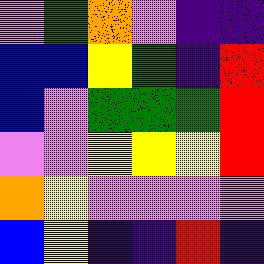[["violet", "green", "orange", "violet", "indigo", "indigo"], ["blue", "blue", "yellow", "green", "indigo", "red"], ["blue", "violet", "green", "green", "green", "red"], ["violet", "violet", "yellow", "yellow", "yellow", "red"], ["orange", "yellow", "violet", "violet", "violet", "violet"], ["blue", "yellow", "indigo", "indigo", "red", "indigo"]]